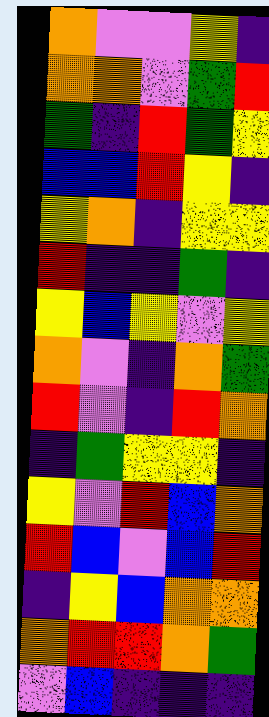[["orange", "violet", "violet", "yellow", "indigo"], ["orange", "orange", "violet", "green", "red"], ["green", "indigo", "red", "green", "yellow"], ["blue", "blue", "red", "yellow", "indigo"], ["yellow", "orange", "indigo", "yellow", "yellow"], ["red", "indigo", "indigo", "green", "indigo"], ["yellow", "blue", "yellow", "violet", "yellow"], ["orange", "violet", "indigo", "orange", "green"], ["red", "violet", "indigo", "red", "orange"], ["indigo", "green", "yellow", "yellow", "indigo"], ["yellow", "violet", "red", "blue", "orange"], ["red", "blue", "violet", "blue", "red"], ["indigo", "yellow", "blue", "orange", "orange"], ["orange", "red", "red", "orange", "green"], ["violet", "blue", "indigo", "indigo", "indigo"]]